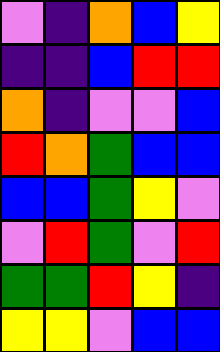[["violet", "indigo", "orange", "blue", "yellow"], ["indigo", "indigo", "blue", "red", "red"], ["orange", "indigo", "violet", "violet", "blue"], ["red", "orange", "green", "blue", "blue"], ["blue", "blue", "green", "yellow", "violet"], ["violet", "red", "green", "violet", "red"], ["green", "green", "red", "yellow", "indigo"], ["yellow", "yellow", "violet", "blue", "blue"]]